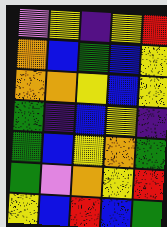[["violet", "yellow", "indigo", "yellow", "red"], ["orange", "blue", "green", "blue", "yellow"], ["orange", "orange", "yellow", "blue", "yellow"], ["green", "indigo", "blue", "yellow", "indigo"], ["green", "blue", "yellow", "orange", "green"], ["green", "violet", "orange", "yellow", "red"], ["yellow", "blue", "red", "blue", "green"]]